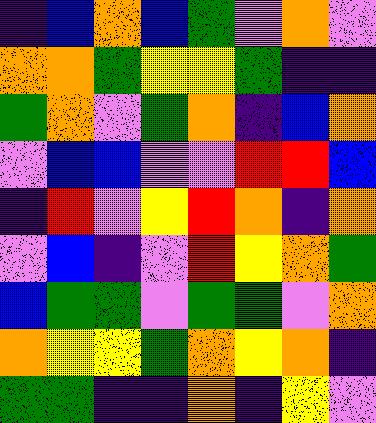[["indigo", "blue", "orange", "blue", "green", "violet", "orange", "violet"], ["orange", "orange", "green", "yellow", "yellow", "green", "indigo", "indigo"], ["green", "orange", "violet", "green", "orange", "indigo", "blue", "orange"], ["violet", "blue", "blue", "violet", "violet", "red", "red", "blue"], ["indigo", "red", "violet", "yellow", "red", "orange", "indigo", "orange"], ["violet", "blue", "indigo", "violet", "red", "yellow", "orange", "green"], ["blue", "green", "green", "violet", "green", "green", "violet", "orange"], ["orange", "yellow", "yellow", "green", "orange", "yellow", "orange", "indigo"], ["green", "green", "indigo", "indigo", "orange", "indigo", "yellow", "violet"]]